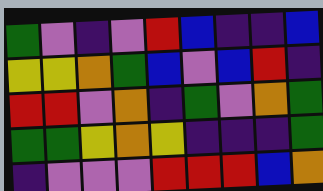[["green", "violet", "indigo", "violet", "red", "blue", "indigo", "indigo", "blue"], ["yellow", "yellow", "orange", "green", "blue", "violet", "blue", "red", "indigo"], ["red", "red", "violet", "orange", "indigo", "green", "violet", "orange", "green"], ["green", "green", "yellow", "orange", "yellow", "indigo", "indigo", "indigo", "green"], ["indigo", "violet", "violet", "violet", "red", "red", "red", "blue", "orange"]]